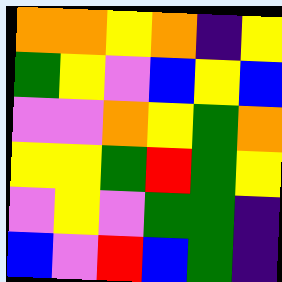[["orange", "orange", "yellow", "orange", "indigo", "yellow"], ["green", "yellow", "violet", "blue", "yellow", "blue"], ["violet", "violet", "orange", "yellow", "green", "orange"], ["yellow", "yellow", "green", "red", "green", "yellow"], ["violet", "yellow", "violet", "green", "green", "indigo"], ["blue", "violet", "red", "blue", "green", "indigo"]]